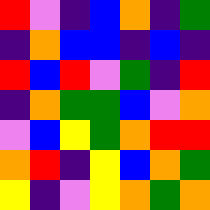[["red", "violet", "indigo", "blue", "orange", "indigo", "green"], ["indigo", "orange", "blue", "blue", "indigo", "blue", "indigo"], ["red", "blue", "red", "violet", "green", "indigo", "red"], ["indigo", "orange", "green", "green", "blue", "violet", "orange"], ["violet", "blue", "yellow", "green", "orange", "red", "red"], ["orange", "red", "indigo", "yellow", "blue", "orange", "green"], ["yellow", "indigo", "violet", "yellow", "orange", "green", "orange"]]